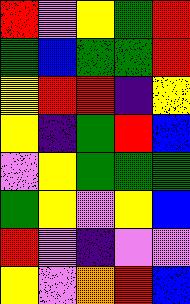[["red", "violet", "yellow", "green", "red"], ["green", "blue", "green", "green", "red"], ["yellow", "red", "red", "indigo", "yellow"], ["yellow", "indigo", "green", "red", "blue"], ["violet", "yellow", "green", "green", "green"], ["green", "yellow", "violet", "yellow", "blue"], ["red", "violet", "indigo", "violet", "violet"], ["yellow", "violet", "orange", "red", "blue"]]